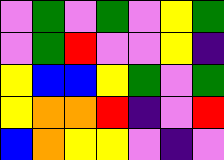[["violet", "green", "violet", "green", "violet", "yellow", "green"], ["violet", "green", "red", "violet", "violet", "yellow", "indigo"], ["yellow", "blue", "blue", "yellow", "green", "violet", "green"], ["yellow", "orange", "orange", "red", "indigo", "violet", "red"], ["blue", "orange", "yellow", "yellow", "violet", "indigo", "violet"]]